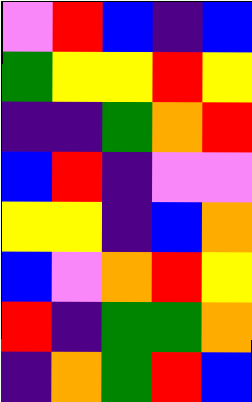[["violet", "red", "blue", "indigo", "blue"], ["green", "yellow", "yellow", "red", "yellow"], ["indigo", "indigo", "green", "orange", "red"], ["blue", "red", "indigo", "violet", "violet"], ["yellow", "yellow", "indigo", "blue", "orange"], ["blue", "violet", "orange", "red", "yellow"], ["red", "indigo", "green", "green", "orange"], ["indigo", "orange", "green", "red", "blue"]]